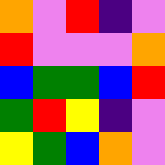[["orange", "violet", "red", "indigo", "violet"], ["red", "violet", "violet", "violet", "orange"], ["blue", "green", "green", "blue", "red"], ["green", "red", "yellow", "indigo", "violet"], ["yellow", "green", "blue", "orange", "violet"]]